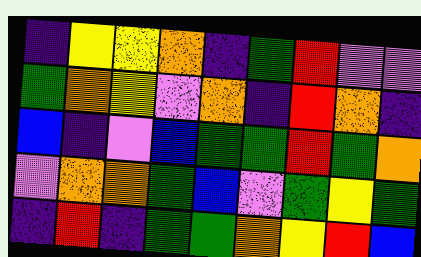[["indigo", "yellow", "yellow", "orange", "indigo", "green", "red", "violet", "violet"], ["green", "orange", "yellow", "violet", "orange", "indigo", "red", "orange", "indigo"], ["blue", "indigo", "violet", "blue", "green", "green", "red", "green", "orange"], ["violet", "orange", "orange", "green", "blue", "violet", "green", "yellow", "green"], ["indigo", "red", "indigo", "green", "green", "orange", "yellow", "red", "blue"]]